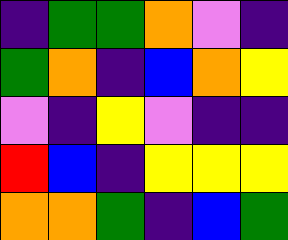[["indigo", "green", "green", "orange", "violet", "indigo"], ["green", "orange", "indigo", "blue", "orange", "yellow"], ["violet", "indigo", "yellow", "violet", "indigo", "indigo"], ["red", "blue", "indigo", "yellow", "yellow", "yellow"], ["orange", "orange", "green", "indigo", "blue", "green"]]